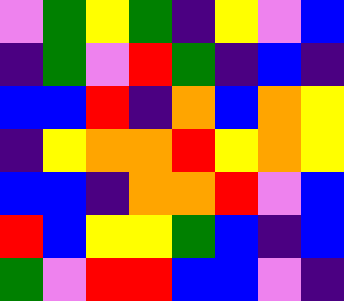[["violet", "green", "yellow", "green", "indigo", "yellow", "violet", "blue"], ["indigo", "green", "violet", "red", "green", "indigo", "blue", "indigo"], ["blue", "blue", "red", "indigo", "orange", "blue", "orange", "yellow"], ["indigo", "yellow", "orange", "orange", "red", "yellow", "orange", "yellow"], ["blue", "blue", "indigo", "orange", "orange", "red", "violet", "blue"], ["red", "blue", "yellow", "yellow", "green", "blue", "indigo", "blue"], ["green", "violet", "red", "red", "blue", "blue", "violet", "indigo"]]